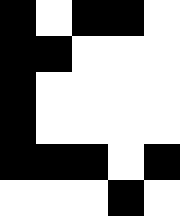[["black", "white", "black", "black", "white"], ["black", "black", "white", "white", "white"], ["black", "white", "white", "white", "white"], ["black", "white", "white", "white", "white"], ["black", "black", "black", "white", "black"], ["white", "white", "white", "black", "white"]]